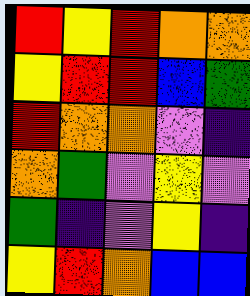[["red", "yellow", "red", "orange", "orange"], ["yellow", "red", "red", "blue", "green"], ["red", "orange", "orange", "violet", "indigo"], ["orange", "green", "violet", "yellow", "violet"], ["green", "indigo", "violet", "yellow", "indigo"], ["yellow", "red", "orange", "blue", "blue"]]